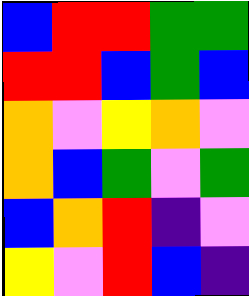[["blue", "red", "red", "green", "green"], ["red", "red", "blue", "green", "blue"], ["orange", "violet", "yellow", "orange", "violet"], ["orange", "blue", "green", "violet", "green"], ["blue", "orange", "red", "indigo", "violet"], ["yellow", "violet", "red", "blue", "indigo"]]